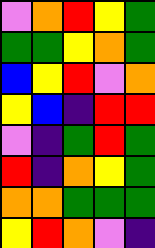[["violet", "orange", "red", "yellow", "green"], ["green", "green", "yellow", "orange", "green"], ["blue", "yellow", "red", "violet", "orange"], ["yellow", "blue", "indigo", "red", "red"], ["violet", "indigo", "green", "red", "green"], ["red", "indigo", "orange", "yellow", "green"], ["orange", "orange", "green", "green", "green"], ["yellow", "red", "orange", "violet", "indigo"]]